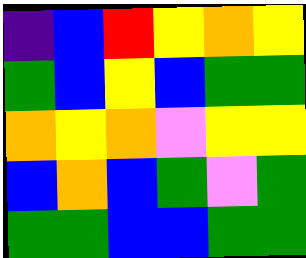[["indigo", "blue", "red", "yellow", "orange", "yellow"], ["green", "blue", "yellow", "blue", "green", "green"], ["orange", "yellow", "orange", "violet", "yellow", "yellow"], ["blue", "orange", "blue", "green", "violet", "green"], ["green", "green", "blue", "blue", "green", "green"]]